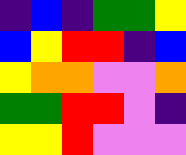[["indigo", "blue", "indigo", "green", "green", "yellow"], ["blue", "yellow", "red", "red", "indigo", "blue"], ["yellow", "orange", "orange", "violet", "violet", "orange"], ["green", "green", "red", "red", "violet", "indigo"], ["yellow", "yellow", "red", "violet", "violet", "violet"]]